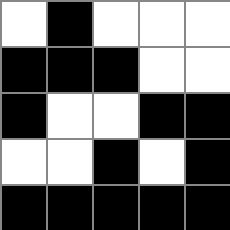[["white", "black", "white", "white", "white"], ["black", "black", "black", "white", "white"], ["black", "white", "white", "black", "black"], ["white", "white", "black", "white", "black"], ["black", "black", "black", "black", "black"]]